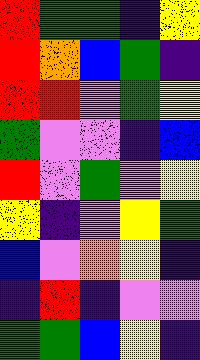[["red", "green", "green", "indigo", "yellow"], ["red", "orange", "blue", "green", "indigo"], ["red", "red", "violet", "green", "yellow"], ["green", "violet", "violet", "indigo", "blue"], ["red", "violet", "green", "violet", "yellow"], ["yellow", "indigo", "violet", "yellow", "green"], ["blue", "violet", "orange", "yellow", "indigo"], ["indigo", "red", "indigo", "violet", "violet"], ["green", "green", "blue", "yellow", "indigo"]]